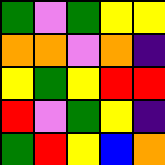[["green", "violet", "green", "yellow", "yellow"], ["orange", "orange", "violet", "orange", "indigo"], ["yellow", "green", "yellow", "red", "red"], ["red", "violet", "green", "yellow", "indigo"], ["green", "red", "yellow", "blue", "orange"]]